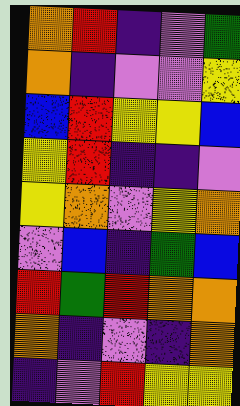[["orange", "red", "indigo", "violet", "green"], ["orange", "indigo", "violet", "violet", "yellow"], ["blue", "red", "yellow", "yellow", "blue"], ["yellow", "red", "indigo", "indigo", "violet"], ["yellow", "orange", "violet", "yellow", "orange"], ["violet", "blue", "indigo", "green", "blue"], ["red", "green", "red", "orange", "orange"], ["orange", "indigo", "violet", "indigo", "orange"], ["indigo", "violet", "red", "yellow", "yellow"]]